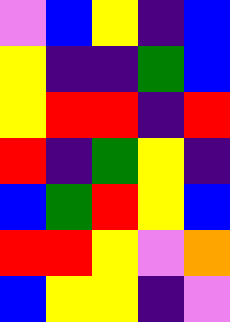[["violet", "blue", "yellow", "indigo", "blue"], ["yellow", "indigo", "indigo", "green", "blue"], ["yellow", "red", "red", "indigo", "red"], ["red", "indigo", "green", "yellow", "indigo"], ["blue", "green", "red", "yellow", "blue"], ["red", "red", "yellow", "violet", "orange"], ["blue", "yellow", "yellow", "indigo", "violet"]]